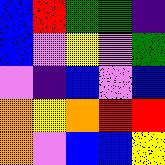[["blue", "red", "green", "green", "indigo"], ["blue", "violet", "yellow", "violet", "green"], ["violet", "indigo", "blue", "violet", "blue"], ["orange", "yellow", "orange", "red", "red"], ["orange", "violet", "blue", "blue", "yellow"]]